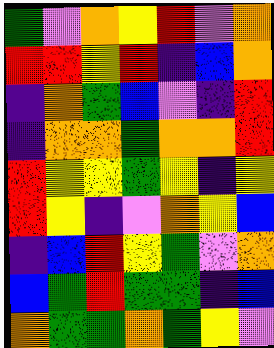[["green", "violet", "orange", "yellow", "red", "violet", "orange"], ["red", "red", "yellow", "red", "indigo", "blue", "orange"], ["indigo", "orange", "green", "blue", "violet", "indigo", "red"], ["indigo", "orange", "orange", "green", "orange", "orange", "red"], ["red", "yellow", "yellow", "green", "yellow", "indigo", "yellow"], ["red", "yellow", "indigo", "violet", "orange", "yellow", "blue"], ["indigo", "blue", "red", "yellow", "green", "violet", "orange"], ["blue", "green", "red", "green", "green", "indigo", "blue"], ["orange", "green", "green", "orange", "green", "yellow", "violet"]]